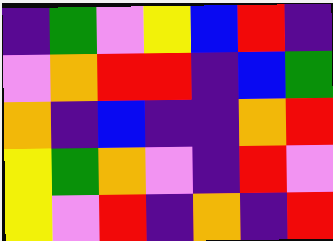[["indigo", "green", "violet", "yellow", "blue", "red", "indigo"], ["violet", "orange", "red", "red", "indigo", "blue", "green"], ["orange", "indigo", "blue", "indigo", "indigo", "orange", "red"], ["yellow", "green", "orange", "violet", "indigo", "red", "violet"], ["yellow", "violet", "red", "indigo", "orange", "indigo", "red"]]